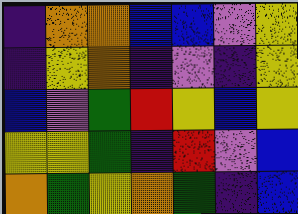[["indigo", "orange", "orange", "blue", "blue", "violet", "yellow"], ["indigo", "yellow", "orange", "indigo", "violet", "indigo", "yellow"], ["blue", "violet", "green", "red", "yellow", "blue", "yellow"], ["yellow", "yellow", "green", "indigo", "red", "violet", "blue"], ["orange", "green", "yellow", "orange", "green", "indigo", "blue"]]